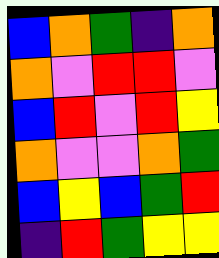[["blue", "orange", "green", "indigo", "orange"], ["orange", "violet", "red", "red", "violet"], ["blue", "red", "violet", "red", "yellow"], ["orange", "violet", "violet", "orange", "green"], ["blue", "yellow", "blue", "green", "red"], ["indigo", "red", "green", "yellow", "yellow"]]